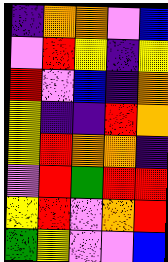[["indigo", "orange", "orange", "violet", "blue"], ["violet", "red", "yellow", "indigo", "yellow"], ["red", "violet", "blue", "indigo", "orange"], ["yellow", "indigo", "indigo", "red", "orange"], ["yellow", "red", "orange", "orange", "indigo"], ["violet", "red", "green", "red", "red"], ["yellow", "red", "violet", "orange", "red"], ["green", "yellow", "violet", "violet", "blue"]]